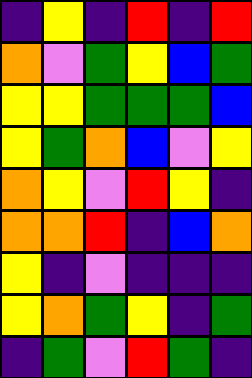[["indigo", "yellow", "indigo", "red", "indigo", "red"], ["orange", "violet", "green", "yellow", "blue", "green"], ["yellow", "yellow", "green", "green", "green", "blue"], ["yellow", "green", "orange", "blue", "violet", "yellow"], ["orange", "yellow", "violet", "red", "yellow", "indigo"], ["orange", "orange", "red", "indigo", "blue", "orange"], ["yellow", "indigo", "violet", "indigo", "indigo", "indigo"], ["yellow", "orange", "green", "yellow", "indigo", "green"], ["indigo", "green", "violet", "red", "green", "indigo"]]